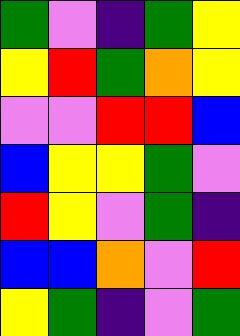[["green", "violet", "indigo", "green", "yellow"], ["yellow", "red", "green", "orange", "yellow"], ["violet", "violet", "red", "red", "blue"], ["blue", "yellow", "yellow", "green", "violet"], ["red", "yellow", "violet", "green", "indigo"], ["blue", "blue", "orange", "violet", "red"], ["yellow", "green", "indigo", "violet", "green"]]